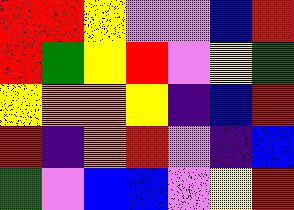[["red", "red", "yellow", "violet", "violet", "blue", "red"], ["red", "green", "yellow", "red", "violet", "yellow", "green"], ["yellow", "orange", "orange", "yellow", "indigo", "blue", "red"], ["red", "indigo", "orange", "red", "violet", "indigo", "blue"], ["green", "violet", "blue", "blue", "violet", "yellow", "red"]]